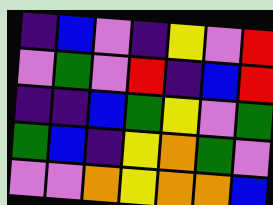[["indigo", "blue", "violet", "indigo", "yellow", "violet", "red"], ["violet", "green", "violet", "red", "indigo", "blue", "red"], ["indigo", "indigo", "blue", "green", "yellow", "violet", "green"], ["green", "blue", "indigo", "yellow", "orange", "green", "violet"], ["violet", "violet", "orange", "yellow", "orange", "orange", "blue"]]